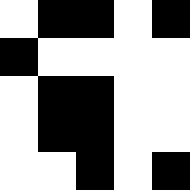[["white", "black", "black", "white", "black"], ["black", "white", "white", "white", "white"], ["white", "black", "black", "white", "white"], ["white", "black", "black", "white", "white"], ["white", "white", "black", "white", "black"]]